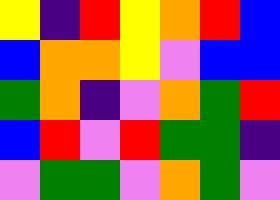[["yellow", "indigo", "red", "yellow", "orange", "red", "blue"], ["blue", "orange", "orange", "yellow", "violet", "blue", "blue"], ["green", "orange", "indigo", "violet", "orange", "green", "red"], ["blue", "red", "violet", "red", "green", "green", "indigo"], ["violet", "green", "green", "violet", "orange", "green", "violet"]]